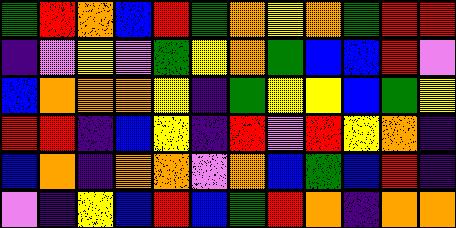[["green", "red", "orange", "blue", "red", "green", "orange", "yellow", "orange", "green", "red", "red"], ["indigo", "violet", "yellow", "violet", "green", "yellow", "orange", "green", "blue", "blue", "red", "violet"], ["blue", "orange", "orange", "orange", "yellow", "indigo", "green", "yellow", "yellow", "blue", "green", "yellow"], ["red", "red", "indigo", "blue", "yellow", "indigo", "red", "violet", "red", "yellow", "orange", "indigo"], ["blue", "orange", "indigo", "orange", "orange", "violet", "orange", "blue", "green", "blue", "red", "indigo"], ["violet", "indigo", "yellow", "blue", "red", "blue", "green", "red", "orange", "indigo", "orange", "orange"]]